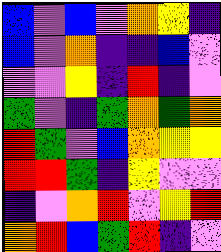[["blue", "violet", "blue", "violet", "orange", "yellow", "indigo"], ["blue", "violet", "orange", "indigo", "indigo", "blue", "violet"], ["violet", "violet", "yellow", "indigo", "red", "indigo", "violet"], ["green", "violet", "indigo", "green", "orange", "green", "orange"], ["red", "green", "violet", "blue", "orange", "yellow", "yellow"], ["red", "red", "green", "indigo", "yellow", "violet", "violet"], ["indigo", "violet", "orange", "red", "violet", "yellow", "red"], ["orange", "red", "blue", "green", "red", "indigo", "violet"]]